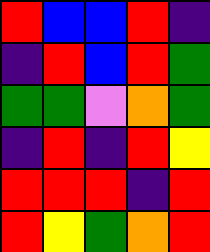[["red", "blue", "blue", "red", "indigo"], ["indigo", "red", "blue", "red", "green"], ["green", "green", "violet", "orange", "green"], ["indigo", "red", "indigo", "red", "yellow"], ["red", "red", "red", "indigo", "red"], ["red", "yellow", "green", "orange", "red"]]